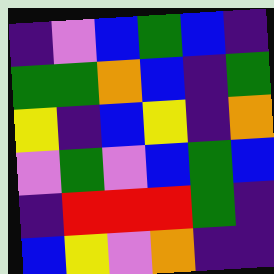[["indigo", "violet", "blue", "green", "blue", "indigo"], ["green", "green", "orange", "blue", "indigo", "green"], ["yellow", "indigo", "blue", "yellow", "indigo", "orange"], ["violet", "green", "violet", "blue", "green", "blue"], ["indigo", "red", "red", "red", "green", "indigo"], ["blue", "yellow", "violet", "orange", "indigo", "indigo"]]